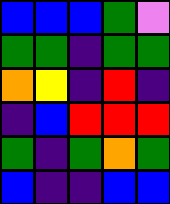[["blue", "blue", "blue", "green", "violet"], ["green", "green", "indigo", "green", "green"], ["orange", "yellow", "indigo", "red", "indigo"], ["indigo", "blue", "red", "red", "red"], ["green", "indigo", "green", "orange", "green"], ["blue", "indigo", "indigo", "blue", "blue"]]